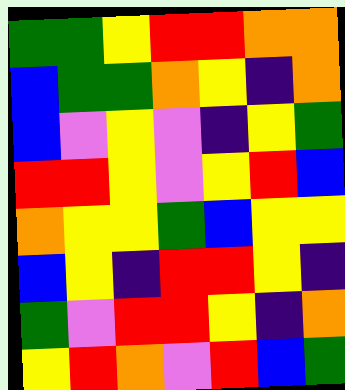[["green", "green", "yellow", "red", "red", "orange", "orange"], ["blue", "green", "green", "orange", "yellow", "indigo", "orange"], ["blue", "violet", "yellow", "violet", "indigo", "yellow", "green"], ["red", "red", "yellow", "violet", "yellow", "red", "blue"], ["orange", "yellow", "yellow", "green", "blue", "yellow", "yellow"], ["blue", "yellow", "indigo", "red", "red", "yellow", "indigo"], ["green", "violet", "red", "red", "yellow", "indigo", "orange"], ["yellow", "red", "orange", "violet", "red", "blue", "green"]]